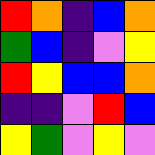[["red", "orange", "indigo", "blue", "orange"], ["green", "blue", "indigo", "violet", "yellow"], ["red", "yellow", "blue", "blue", "orange"], ["indigo", "indigo", "violet", "red", "blue"], ["yellow", "green", "violet", "yellow", "violet"]]